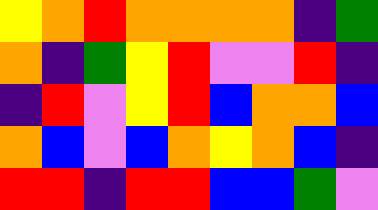[["yellow", "orange", "red", "orange", "orange", "orange", "orange", "indigo", "green"], ["orange", "indigo", "green", "yellow", "red", "violet", "violet", "red", "indigo"], ["indigo", "red", "violet", "yellow", "red", "blue", "orange", "orange", "blue"], ["orange", "blue", "violet", "blue", "orange", "yellow", "orange", "blue", "indigo"], ["red", "red", "indigo", "red", "red", "blue", "blue", "green", "violet"]]